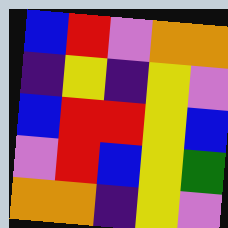[["blue", "red", "violet", "orange", "orange"], ["indigo", "yellow", "indigo", "yellow", "violet"], ["blue", "red", "red", "yellow", "blue"], ["violet", "red", "blue", "yellow", "green"], ["orange", "orange", "indigo", "yellow", "violet"]]